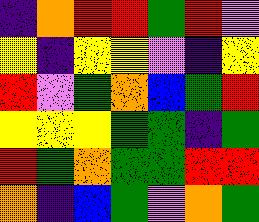[["indigo", "orange", "red", "red", "green", "red", "violet"], ["yellow", "indigo", "yellow", "yellow", "violet", "indigo", "yellow"], ["red", "violet", "green", "orange", "blue", "green", "red"], ["yellow", "yellow", "yellow", "green", "green", "indigo", "green"], ["red", "green", "orange", "green", "green", "red", "red"], ["orange", "indigo", "blue", "green", "violet", "orange", "green"]]